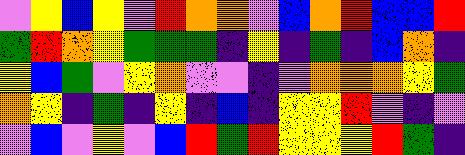[["violet", "yellow", "blue", "yellow", "violet", "red", "orange", "orange", "violet", "blue", "orange", "red", "blue", "blue", "red"], ["green", "red", "orange", "yellow", "green", "green", "green", "indigo", "yellow", "indigo", "green", "indigo", "blue", "orange", "indigo"], ["yellow", "blue", "green", "violet", "yellow", "orange", "violet", "violet", "indigo", "violet", "orange", "orange", "orange", "yellow", "green"], ["orange", "yellow", "indigo", "green", "indigo", "yellow", "indigo", "blue", "indigo", "yellow", "yellow", "red", "violet", "indigo", "violet"], ["violet", "blue", "violet", "yellow", "violet", "blue", "red", "green", "red", "yellow", "yellow", "yellow", "red", "green", "indigo"]]